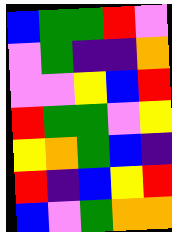[["blue", "green", "green", "red", "violet"], ["violet", "green", "indigo", "indigo", "orange"], ["violet", "violet", "yellow", "blue", "red"], ["red", "green", "green", "violet", "yellow"], ["yellow", "orange", "green", "blue", "indigo"], ["red", "indigo", "blue", "yellow", "red"], ["blue", "violet", "green", "orange", "orange"]]